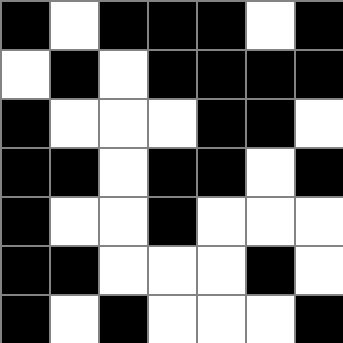[["black", "white", "black", "black", "black", "white", "black"], ["white", "black", "white", "black", "black", "black", "black"], ["black", "white", "white", "white", "black", "black", "white"], ["black", "black", "white", "black", "black", "white", "black"], ["black", "white", "white", "black", "white", "white", "white"], ["black", "black", "white", "white", "white", "black", "white"], ["black", "white", "black", "white", "white", "white", "black"]]